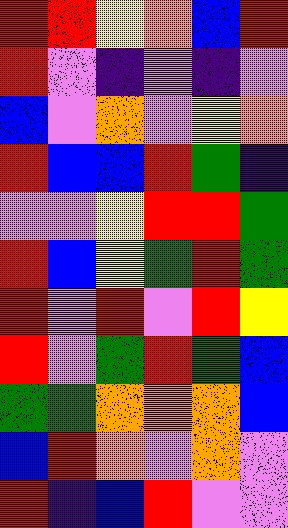[["red", "red", "yellow", "orange", "blue", "red"], ["red", "violet", "indigo", "violet", "indigo", "violet"], ["blue", "violet", "orange", "violet", "yellow", "orange"], ["red", "blue", "blue", "red", "green", "indigo"], ["violet", "violet", "yellow", "red", "red", "green"], ["red", "blue", "yellow", "green", "red", "green"], ["red", "violet", "red", "violet", "red", "yellow"], ["red", "violet", "green", "red", "green", "blue"], ["green", "green", "orange", "orange", "orange", "blue"], ["blue", "red", "orange", "violet", "orange", "violet"], ["red", "indigo", "blue", "red", "violet", "violet"]]